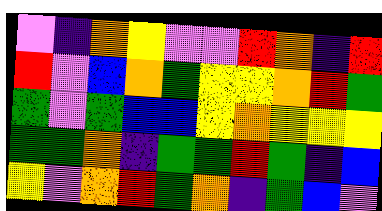[["violet", "indigo", "orange", "yellow", "violet", "violet", "red", "orange", "indigo", "red"], ["red", "violet", "blue", "orange", "green", "yellow", "yellow", "orange", "red", "green"], ["green", "violet", "green", "blue", "blue", "yellow", "orange", "yellow", "yellow", "yellow"], ["green", "green", "orange", "indigo", "green", "green", "red", "green", "indigo", "blue"], ["yellow", "violet", "orange", "red", "green", "orange", "indigo", "green", "blue", "violet"]]